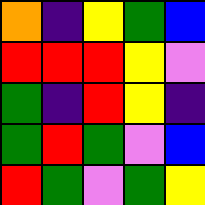[["orange", "indigo", "yellow", "green", "blue"], ["red", "red", "red", "yellow", "violet"], ["green", "indigo", "red", "yellow", "indigo"], ["green", "red", "green", "violet", "blue"], ["red", "green", "violet", "green", "yellow"]]